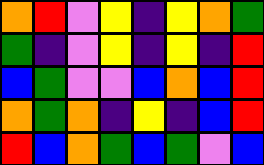[["orange", "red", "violet", "yellow", "indigo", "yellow", "orange", "green"], ["green", "indigo", "violet", "yellow", "indigo", "yellow", "indigo", "red"], ["blue", "green", "violet", "violet", "blue", "orange", "blue", "red"], ["orange", "green", "orange", "indigo", "yellow", "indigo", "blue", "red"], ["red", "blue", "orange", "green", "blue", "green", "violet", "blue"]]